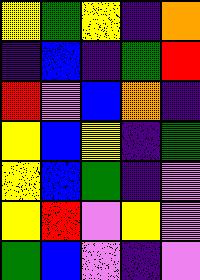[["yellow", "green", "yellow", "indigo", "orange"], ["indigo", "blue", "indigo", "green", "red"], ["red", "violet", "blue", "orange", "indigo"], ["yellow", "blue", "yellow", "indigo", "green"], ["yellow", "blue", "green", "indigo", "violet"], ["yellow", "red", "violet", "yellow", "violet"], ["green", "blue", "violet", "indigo", "violet"]]